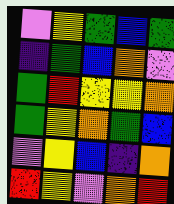[["violet", "yellow", "green", "blue", "green"], ["indigo", "green", "blue", "orange", "violet"], ["green", "red", "yellow", "yellow", "orange"], ["green", "yellow", "orange", "green", "blue"], ["violet", "yellow", "blue", "indigo", "orange"], ["red", "yellow", "violet", "orange", "red"]]